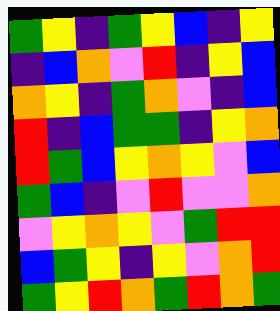[["green", "yellow", "indigo", "green", "yellow", "blue", "indigo", "yellow"], ["indigo", "blue", "orange", "violet", "red", "indigo", "yellow", "blue"], ["orange", "yellow", "indigo", "green", "orange", "violet", "indigo", "blue"], ["red", "indigo", "blue", "green", "green", "indigo", "yellow", "orange"], ["red", "green", "blue", "yellow", "orange", "yellow", "violet", "blue"], ["green", "blue", "indigo", "violet", "red", "violet", "violet", "orange"], ["violet", "yellow", "orange", "yellow", "violet", "green", "red", "red"], ["blue", "green", "yellow", "indigo", "yellow", "violet", "orange", "red"], ["green", "yellow", "red", "orange", "green", "red", "orange", "green"]]